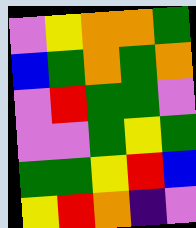[["violet", "yellow", "orange", "orange", "green"], ["blue", "green", "orange", "green", "orange"], ["violet", "red", "green", "green", "violet"], ["violet", "violet", "green", "yellow", "green"], ["green", "green", "yellow", "red", "blue"], ["yellow", "red", "orange", "indigo", "violet"]]